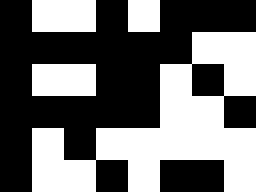[["black", "white", "white", "black", "white", "black", "black", "black"], ["black", "black", "black", "black", "black", "black", "white", "white"], ["black", "white", "white", "black", "black", "white", "black", "white"], ["black", "black", "black", "black", "black", "white", "white", "black"], ["black", "white", "black", "white", "white", "white", "white", "white"], ["black", "white", "white", "black", "white", "black", "black", "white"]]